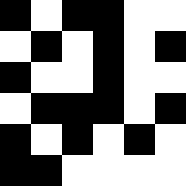[["black", "white", "black", "black", "white", "white"], ["white", "black", "white", "black", "white", "black"], ["black", "white", "white", "black", "white", "white"], ["white", "black", "black", "black", "white", "black"], ["black", "white", "black", "white", "black", "white"], ["black", "black", "white", "white", "white", "white"]]